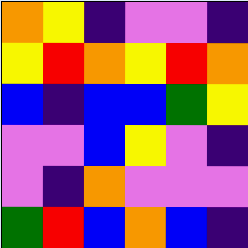[["orange", "yellow", "indigo", "violet", "violet", "indigo"], ["yellow", "red", "orange", "yellow", "red", "orange"], ["blue", "indigo", "blue", "blue", "green", "yellow"], ["violet", "violet", "blue", "yellow", "violet", "indigo"], ["violet", "indigo", "orange", "violet", "violet", "violet"], ["green", "red", "blue", "orange", "blue", "indigo"]]